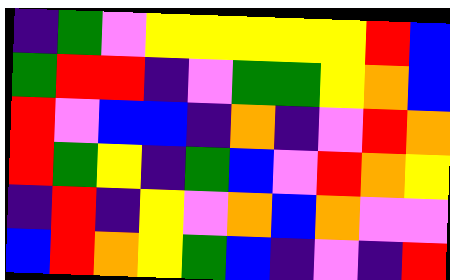[["indigo", "green", "violet", "yellow", "yellow", "yellow", "yellow", "yellow", "red", "blue"], ["green", "red", "red", "indigo", "violet", "green", "green", "yellow", "orange", "blue"], ["red", "violet", "blue", "blue", "indigo", "orange", "indigo", "violet", "red", "orange"], ["red", "green", "yellow", "indigo", "green", "blue", "violet", "red", "orange", "yellow"], ["indigo", "red", "indigo", "yellow", "violet", "orange", "blue", "orange", "violet", "violet"], ["blue", "red", "orange", "yellow", "green", "blue", "indigo", "violet", "indigo", "red"]]